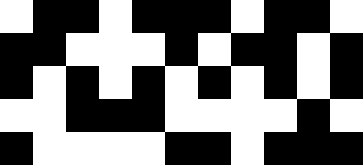[["white", "black", "black", "white", "black", "black", "black", "white", "black", "black", "white"], ["black", "black", "white", "white", "white", "black", "white", "black", "black", "white", "black"], ["black", "white", "black", "white", "black", "white", "black", "white", "black", "white", "black"], ["white", "white", "black", "black", "black", "white", "white", "white", "white", "black", "white"], ["black", "white", "white", "white", "white", "black", "black", "white", "black", "black", "black"]]